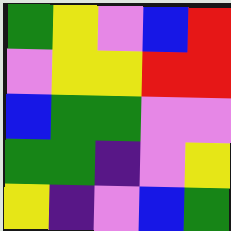[["green", "yellow", "violet", "blue", "red"], ["violet", "yellow", "yellow", "red", "red"], ["blue", "green", "green", "violet", "violet"], ["green", "green", "indigo", "violet", "yellow"], ["yellow", "indigo", "violet", "blue", "green"]]